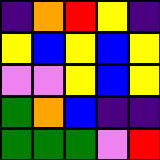[["indigo", "orange", "red", "yellow", "indigo"], ["yellow", "blue", "yellow", "blue", "yellow"], ["violet", "violet", "yellow", "blue", "yellow"], ["green", "orange", "blue", "indigo", "indigo"], ["green", "green", "green", "violet", "red"]]